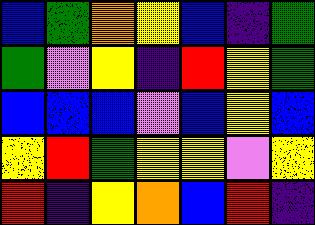[["blue", "green", "orange", "yellow", "blue", "indigo", "green"], ["green", "violet", "yellow", "indigo", "red", "yellow", "green"], ["blue", "blue", "blue", "violet", "blue", "yellow", "blue"], ["yellow", "red", "green", "yellow", "yellow", "violet", "yellow"], ["red", "indigo", "yellow", "orange", "blue", "red", "indigo"]]